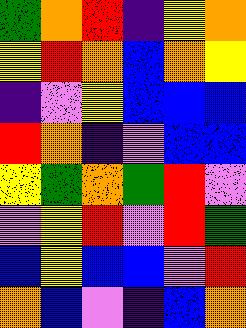[["green", "orange", "red", "indigo", "yellow", "orange"], ["yellow", "red", "orange", "blue", "orange", "yellow"], ["indigo", "violet", "yellow", "blue", "blue", "blue"], ["red", "orange", "indigo", "violet", "blue", "blue"], ["yellow", "green", "orange", "green", "red", "violet"], ["violet", "yellow", "red", "violet", "red", "green"], ["blue", "yellow", "blue", "blue", "violet", "red"], ["orange", "blue", "violet", "indigo", "blue", "orange"]]